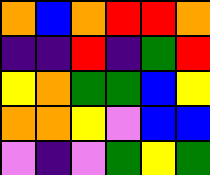[["orange", "blue", "orange", "red", "red", "orange"], ["indigo", "indigo", "red", "indigo", "green", "red"], ["yellow", "orange", "green", "green", "blue", "yellow"], ["orange", "orange", "yellow", "violet", "blue", "blue"], ["violet", "indigo", "violet", "green", "yellow", "green"]]